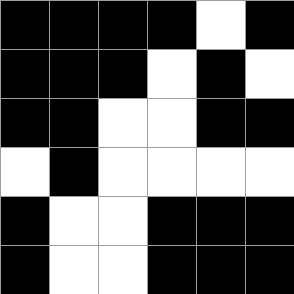[["black", "black", "black", "black", "white", "black"], ["black", "black", "black", "white", "black", "white"], ["black", "black", "white", "white", "black", "black"], ["white", "black", "white", "white", "white", "white"], ["black", "white", "white", "black", "black", "black"], ["black", "white", "white", "black", "black", "black"]]